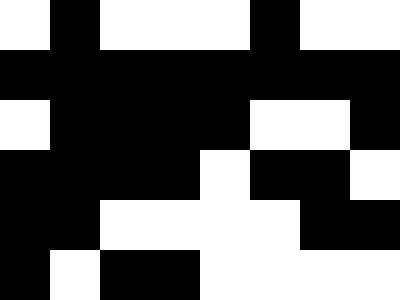[["white", "black", "white", "white", "white", "black", "white", "white"], ["black", "black", "black", "black", "black", "black", "black", "black"], ["white", "black", "black", "black", "black", "white", "white", "black"], ["black", "black", "black", "black", "white", "black", "black", "white"], ["black", "black", "white", "white", "white", "white", "black", "black"], ["black", "white", "black", "black", "white", "white", "white", "white"]]